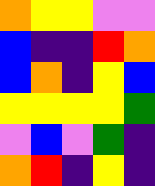[["orange", "yellow", "yellow", "violet", "violet"], ["blue", "indigo", "indigo", "red", "orange"], ["blue", "orange", "indigo", "yellow", "blue"], ["yellow", "yellow", "yellow", "yellow", "green"], ["violet", "blue", "violet", "green", "indigo"], ["orange", "red", "indigo", "yellow", "indigo"]]